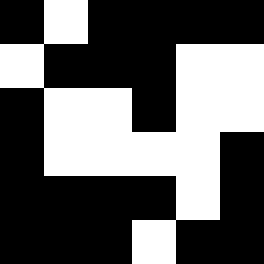[["black", "white", "black", "black", "black", "black"], ["white", "black", "black", "black", "white", "white"], ["black", "white", "white", "black", "white", "white"], ["black", "white", "white", "white", "white", "black"], ["black", "black", "black", "black", "white", "black"], ["black", "black", "black", "white", "black", "black"]]